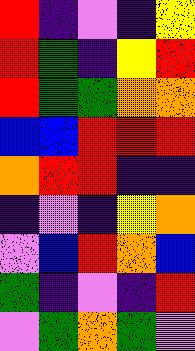[["red", "indigo", "violet", "indigo", "yellow"], ["red", "green", "indigo", "yellow", "red"], ["red", "green", "green", "orange", "orange"], ["blue", "blue", "red", "red", "red"], ["orange", "red", "red", "indigo", "indigo"], ["indigo", "violet", "indigo", "yellow", "orange"], ["violet", "blue", "red", "orange", "blue"], ["green", "indigo", "violet", "indigo", "red"], ["violet", "green", "orange", "green", "violet"]]